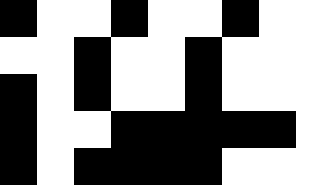[["black", "white", "white", "black", "white", "white", "black", "white", "white"], ["white", "white", "black", "white", "white", "black", "white", "white", "white"], ["black", "white", "black", "white", "white", "black", "white", "white", "white"], ["black", "white", "white", "black", "black", "black", "black", "black", "white"], ["black", "white", "black", "black", "black", "black", "white", "white", "white"]]